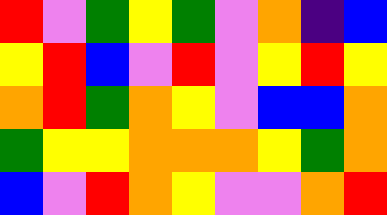[["red", "violet", "green", "yellow", "green", "violet", "orange", "indigo", "blue"], ["yellow", "red", "blue", "violet", "red", "violet", "yellow", "red", "yellow"], ["orange", "red", "green", "orange", "yellow", "violet", "blue", "blue", "orange"], ["green", "yellow", "yellow", "orange", "orange", "orange", "yellow", "green", "orange"], ["blue", "violet", "red", "orange", "yellow", "violet", "violet", "orange", "red"]]